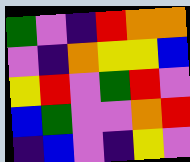[["green", "violet", "indigo", "red", "orange", "orange"], ["violet", "indigo", "orange", "yellow", "yellow", "blue"], ["yellow", "red", "violet", "green", "red", "violet"], ["blue", "green", "violet", "violet", "orange", "red"], ["indigo", "blue", "violet", "indigo", "yellow", "violet"]]